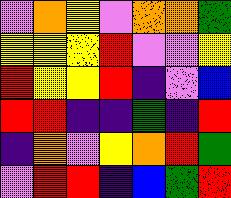[["violet", "orange", "yellow", "violet", "orange", "orange", "green"], ["yellow", "yellow", "yellow", "red", "violet", "violet", "yellow"], ["red", "yellow", "yellow", "red", "indigo", "violet", "blue"], ["red", "red", "indigo", "indigo", "green", "indigo", "red"], ["indigo", "orange", "violet", "yellow", "orange", "red", "green"], ["violet", "red", "red", "indigo", "blue", "green", "red"]]